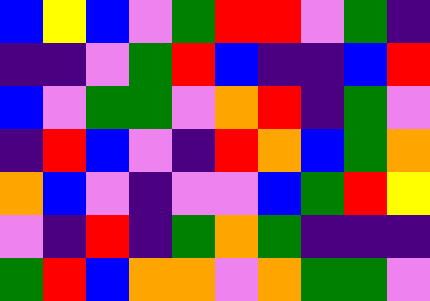[["blue", "yellow", "blue", "violet", "green", "red", "red", "violet", "green", "indigo"], ["indigo", "indigo", "violet", "green", "red", "blue", "indigo", "indigo", "blue", "red"], ["blue", "violet", "green", "green", "violet", "orange", "red", "indigo", "green", "violet"], ["indigo", "red", "blue", "violet", "indigo", "red", "orange", "blue", "green", "orange"], ["orange", "blue", "violet", "indigo", "violet", "violet", "blue", "green", "red", "yellow"], ["violet", "indigo", "red", "indigo", "green", "orange", "green", "indigo", "indigo", "indigo"], ["green", "red", "blue", "orange", "orange", "violet", "orange", "green", "green", "violet"]]